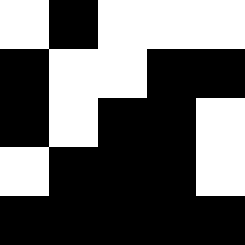[["white", "black", "white", "white", "white"], ["black", "white", "white", "black", "black"], ["black", "white", "black", "black", "white"], ["white", "black", "black", "black", "white"], ["black", "black", "black", "black", "black"]]